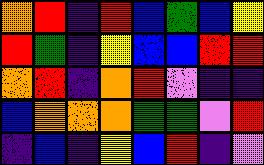[["orange", "red", "indigo", "red", "blue", "green", "blue", "yellow"], ["red", "green", "indigo", "yellow", "blue", "blue", "red", "red"], ["orange", "red", "indigo", "orange", "red", "violet", "indigo", "indigo"], ["blue", "orange", "orange", "orange", "green", "green", "violet", "red"], ["indigo", "blue", "indigo", "yellow", "blue", "red", "indigo", "violet"]]